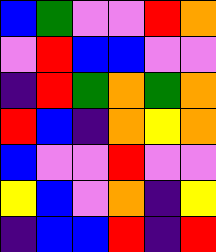[["blue", "green", "violet", "violet", "red", "orange"], ["violet", "red", "blue", "blue", "violet", "violet"], ["indigo", "red", "green", "orange", "green", "orange"], ["red", "blue", "indigo", "orange", "yellow", "orange"], ["blue", "violet", "violet", "red", "violet", "violet"], ["yellow", "blue", "violet", "orange", "indigo", "yellow"], ["indigo", "blue", "blue", "red", "indigo", "red"]]